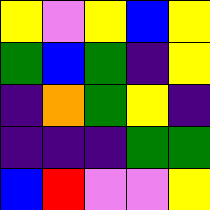[["yellow", "violet", "yellow", "blue", "yellow"], ["green", "blue", "green", "indigo", "yellow"], ["indigo", "orange", "green", "yellow", "indigo"], ["indigo", "indigo", "indigo", "green", "green"], ["blue", "red", "violet", "violet", "yellow"]]